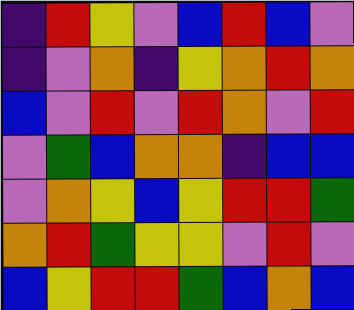[["indigo", "red", "yellow", "violet", "blue", "red", "blue", "violet"], ["indigo", "violet", "orange", "indigo", "yellow", "orange", "red", "orange"], ["blue", "violet", "red", "violet", "red", "orange", "violet", "red"], ["violet", "green", "blue", "orange", "orange", "indigo", "blue", "blue"], ["violet", "orange", "yellow", "blue", "yellow", "red", "red", "green"], ["orange", "red", "green", "yellow", "yellow", "violet", "red", "violet"], ["blue", "yellow", "red", "red", "green", "blue", "orange", "blue"]]